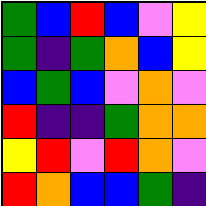[["green", "blue", "red", "blue", "violet", "yellow"], ["green", "indigo", "green", "orange", "blue", "yellow"], ["blue", "green", "blue", "violet", "orange", "violet"], ["red", "indigo", "indigo", "green", "orange", "orange"], ["yellow", "red", "violet", "red", "orange", "violet"], ["red", "orange", "blue", "blue", "green", "indigo"]]